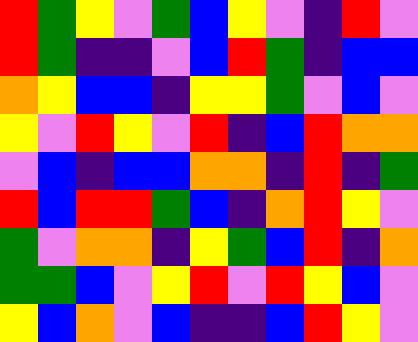[["red", "green", "yellow", "violet", "green", "blue", "yellow", "violet", "indigo", "red", "violet"], ["red", "green", "indigo", "indigo", "violet", "blue", "red", "green", "indigo", "blue", "blue"], ["orange", "yellow", "blue", "blue", "indigo", "yellow", "yellow", "green", "violet", "blue", "violet"], ["yellow", "violet", "red", "yellow", "violet", "red", "indigo", "blue", "red", "orange", "orange"], ["violet", "blue", "indigo", "blue", "blue", "orange", "orange", "indigo", "red", "indigo", "green"], ["red", "blue", "red", "red", "green", "blue", "indigo", "orange", "red", "yellow", "violet"], ["green", "violet", "orange", "orange", "indigo", "yellow", "green", "blue", "red", "indigo", "orange"], ["green", "green", "blue", "violet", "yellow", "red", "violet", "red", "yellow", "blue", "violet"], ["yellow", "blue", "orange", "violet", "blue", "indigo", "indigo", "blue", "red", "yellow", "violet"]]